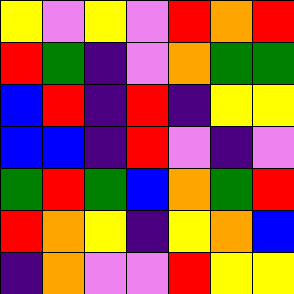[["yellow", "violet", "yellow", "violet", "red", "orange", "red"], ["red", "green", "indigo", "violet", "orange", "green", "green"], ["blue", "red", "indigo", "red", "indigo", "yellow", "yellow"], ["blue", "blue", "indigo", "red", "violet", "indigo", "violet"], ["green", "red", "green", "blue", "orange", "green", "red"], ["red", "orange", "yellow", "indigo", "yellow", "orange", "blue"], ["indigo", "orange", "violet", "violet", "red", "yellow", "yellow"]]